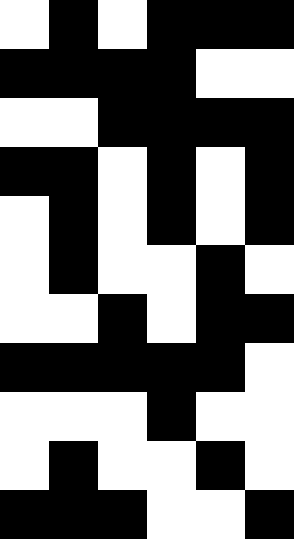[["white", "black", "white", "black", "black", "black"], ["black", "black", "black", "black", "white", "white"], ["white", "white", "black", "black", "black", "black"], ["black", "black", "white", "black", "white", "black"], ["white", "black", "white", "black", "white", "black"], ["white", "black", "white", "white", "black", "white"], ["white", "white", "black", "white", "black", "black"], ["black", "black", "black", "black", "black", "white"], ["white", "white", "white", "black", "white", "white"], ["white", "black", "white", "white", "black", "white"], ["black", "black", "black", "white", "white", "black"]]